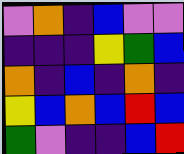[["violet", "orange", "indigo", "blue", "violet", "violet"], ["indigo", "indigo", "indigo", "yellow", "green", "blue"], ["orange", "indigo", "blue", "indigo", "orange", "indigo"], ["yellow", "blue", "orange", "blue", "red", "blue"], ["green", "violet", "indigo", "indigo", "blue", "red"]]